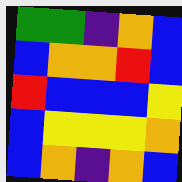[["green", "green", "indigo", "orange", "blue"], ["blue", "orange", "orange", "red", "blue"], ["red", "blue", "blue", "blue", "yellow"], ["blue", "yellow", "yellow", "yellow", "orange"], ["blue", "orange", "indigo", "orange", "blue"]]